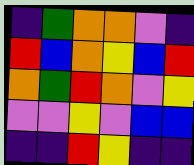[["indigo", "green", "orange", "orange", "violet", "indigo"], ["red", "blue", "orange", "yellow", "blue", "red"], ["orange", "green", "red", "orange", "violet", "yellow"], ["violet", "violet", "yellow", "violet", "blue", "blue"], ["indigo", "indigo", "red", "yellow", "indigo", "indigo"]]